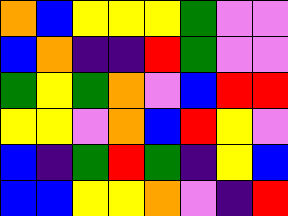[["orange", "blue", "yellow", "yellow", "yellow", "green", "violet", "violet"], ["blue", "orange", "indigo", "indigo", "red", "green", "violet", "violet"], ["green", "yellow", "green", "orange", "violet", "blue", "red", "red"], ["yellow", "yellow", "violet", "orange", "blue", "red", "yellow", "violet"], ["blue", "indigo", "green", "red", "green", "indigo", "yellow", "blue"], ["blue", "blue", "yellow", "yellow", "orange", "violet", "indigo", "red"]]